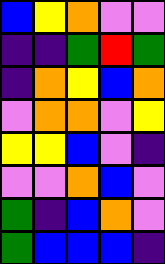[["blue", "yellow", "orange", "violet", "violet"], ["indigo", "indigo", "green", "red", "green"], ["indigo", "orange", "yellow", "blue", "orange"], ["violet", "orange", "orange", "violet", "yellow"], ["yellow", "yellow", "blue", "violet", "indigo"], ["violet", "violet", "orange", "blue", "violet"], ["green", "indigo", "blue", "orange", "violet"], ["green", "blue", "blue", "blue", "indigo"]]